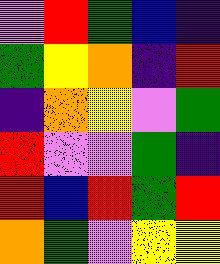[["violet", "red", "green", "blue", "indigo"], ["green", "yellow", "orange", "indigo", "red"], ["indigo", "orange", "yellow", "violet", "green"], ["red", "violet", "violet", "green", "indigo"], ["red", "blue", "red", "green", "red"], ["orange", "green", "violet", "yellow", "yellow"]]